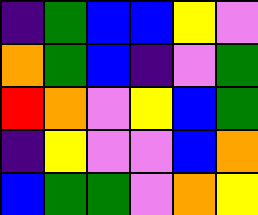[["indigo", "green", "blue", "blue", "yellow", "violet"], ["orange", "green", "blue", "indigo", "violet", "green"], ["red", "orange", "violet", "yellow", "blue", "green"], ["indigo", "yellow", "violet", "violet", "blue", "orange"], ["blue", "green", "green", "violet", "orange", "yellow"]]